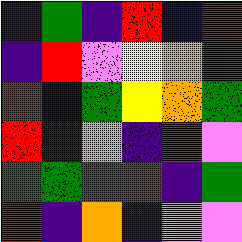[["indigo", "green", "indigo", "red", "blue", "red"], ["indigo", "red", "violet", "yellow", "orange", "green"], ["red", "blue", "green", "yellow", "orange", "green"], ["red", "indigo", "violet", "indigo", "red", "violet"], ["green", "green", "green", "red", "indigo", "green"], ["red", "indigo", "orange", "indigo", "violet", "violet"]]